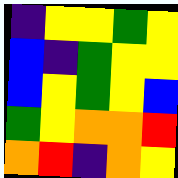[["indigo", "yellow", "yellow", "green", "yellow"], ["blue", "indigo", "green", "yellow", "yellow"], ["blue", "yellow", "green", "yellow", "blue"], ["green", "yellow", "orange", "orange", "red"], ["orange", "red", "indigo", "orange", "yellow"]]